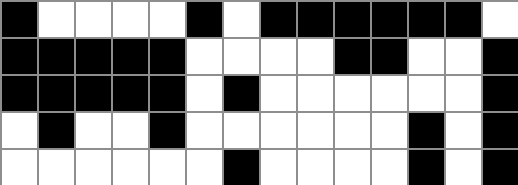[["black", "white", "white", "white", "white", "black", "white", "black", "black", "black", "black", "black", "black", "white"], ["black", "black", "black", "black", "black", "white", "white", "white", "white", "black", "black", "white", "white", "black"], ["black", "black", "black", "black", "black", "white", "black", "white", "white", "white", "white", "white", "white", "black"], ["white", "black", "white", "white", "black", "white", "white", "white", "white", "white", "white", "black", "white", "black"], ["white", "white", "white", "white", "white", "white", "black", "white", "white", "white", "white", "black", "white", "black"]]